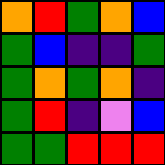[["orange", "red", "green", "orange", "blue"], ["green", "blue", "indigo", "indigo", "green"], ["green", "orange", "green", "orange", "indigo"], ["green", "red", "indigo", "violet", "blue"], ["green", "green", "red", "red", "red"]]